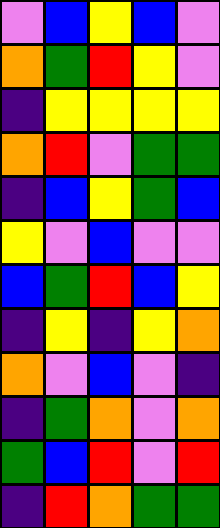[["violet", "blue", "yellow", "blue", "violet"], ["orange", "green", "red", "yellow", "violet"], ["indigo", "yellow", "yellow", "yellow", "yellow"], ["orange", "red", "violet", "green", "green"], ["indigo", "blue", "yellow", "green", "blue"], ["yellow", "violet", "blue", "violet", "violet"], ["blue", "green", "red", "blue", "yellow"], ["indigo", "yellow", "indigo", "yellow", "orange"], ["orange", "violet", "blue", "violet", "indigo"], ["indigo", "green", "orange", "violet", "orange"], ["green", "blue", "red", "violet", "red"], ["indigo", "red", "orange", "green", "green"]]